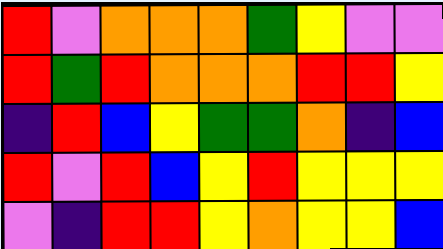[["red", "violet", "orange", "orange", "orange", "green", "yellow", "violet", "violet"], ["red", "green", "red", "orange", "orange", "orange", "red", "red", "yellow"], ["indigo", "red", "blue", "yellow", "green", "green", "orange", "indigo", "blue"], ["red", "violet", "red", "blue", "yellow", "red", "yellow", "yellow", "yellow"], ["violet", "indigo", "red", "red", "yellow", "orange", "yellow", "yellow", "blue"]]